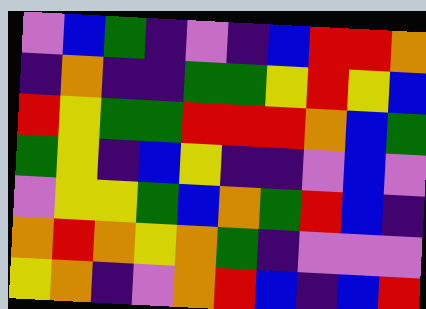[["violet", "blue", "green", "indigo", "violet", "indigo", "blue", "red", "red", "orange"], ["indigo", "orange", "indigo", "indigo", "green", "green", "yellow", "red", "yellow", "blue"], ["red", "yellow", "green", "green", "red", "red", "red", "orange", "blue", "green"], ["green", "yellow", "indigo", "blue", "yellow", "indigo", "indigo", "violet", "blue", "violet"], ["violet", "yellow", "yellow", "green", "blue", "orange", "green", "red", "blue", "indigo"], ["orange", "red", "orange", "yellow", "orange", "green", "indigo", "violet", "violet", "violet"], ["yellow", "orange", "indigo", "violet", "orange", "red", "blue", "indigo", "blue", "red"]]